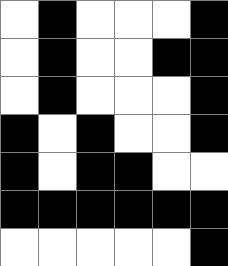[["white", "black", "white", "white", "white", "black"], ["white", "black", "white", "white", "black", "black"], ["white", "black", "white", "white", "white", "black"], ["black", "white", "black", "white", "white", "black"], ["black", "white", "black", "black", "white", "white"], ["black", "black", "black", "black", "black", "black"], ["white", "white", "white", "white", "white", "black"]]